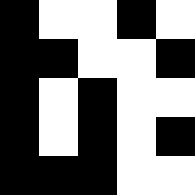[["black", "white", "white", "black", "white"], ["black", "black", "white", "white", "black"], ["black", "white", "black", "white", "white"], ["black", "white", "black", "white", "black"], ["black", "black", "black", "white", "white"]]